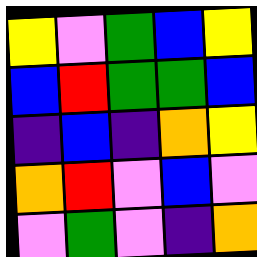[["yellow", "violet", "green", "blue", "yellow"], ["blue", "red", "green", "green", "blue"], ["indigo", "blue", "indigo", "orange", "yellow"], ["orange", "red", "violet", "blue", "violet"], ["violet", "green", "violet", "indigo", "orange"]]